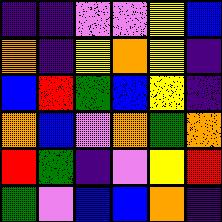[["indigo", "indigo", "violet", "violet", "yellow", "blue"], ["orange", "indigo", "yellow", "orange", "yellow", "indigo"], ["blue", "red", "green", "blue", "yellow", "indigo"], ["orange", "blue", "violet", "orange", "green", "orange"], ["red", "green", "indigo", "violet", "yellow", "red"], ["green", "violet", "blue", "blue", "orange", "indigo"]]